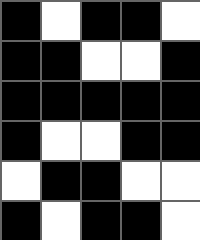[["black", "white", "black", "black", "white"], ["black", "black", "white", "white", "black"], ["black", "black", "black", "black", "black"], ["black", "white", "white", "black", "black"], ["white", "black", "black", "white", "white"], ["black", "white", "black", "black", "white"]]